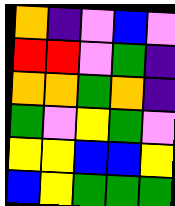[["orange", "indigo", "violet", "blue", "violet"], ["red", "red", "violet", "green", "indigo"], ["orange", "orange", "green", "orange", "indigo"], ["green", "violet", "yellow", "green", "violet"], ["yellow", "yellow", "blue", "blue", "yellow"], ["blue", "yellow", "green", "green", "green"]]